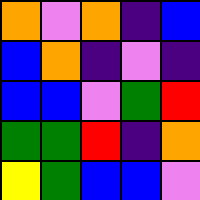[["orange", "violet", "orange", "indigo", "blue"], ["blue", "orange", "indigo", "violet", "indigo"], ["blue", "blue", "violet", "green", "red"], ["green", "green", "red", "indigo", "orange"], ["yellow", "green", "blue", "blue", "violet"]]